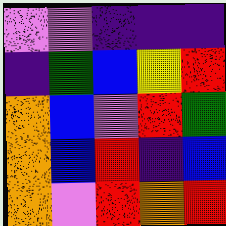[["violet", "violet", "indigo", "indigo", "indigo"], ["indigo", "green", "blue", "yellow", "red"], ["orange", "blue", "violet", "red", "green"], ["orange", "blue", "red", "indigo", "blue"], ["orange", "violet", "red", "orange", "red"]]